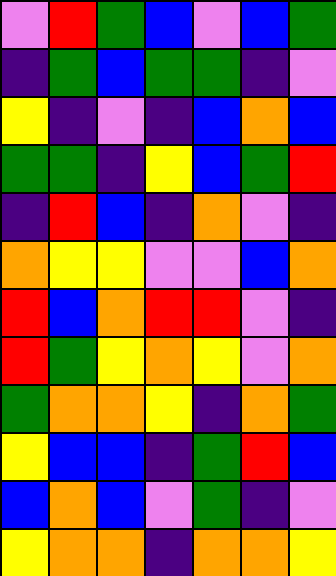[["violet", "red", "green", "blue", "violet", "blue", "green"], ["indigo", "green", "blue", "green", "green", "indigo", "violet"], ["yellow", "indigo", "violet", "indigo", "blue", "orange", "blue"], ["green", "green", "indigo", "yellow", "blue", "green", "red"], ["indigo", "red", "blue", "indigo", "orange", "violet", "indigo"], ["orange", "yellow", "yellow", "violet", "violet", "blue", "orange"], ["red", "blue", "orange", "red", "red", "violet", "indigo"], ["red", "green", "yellow", "orange", "yellow", "violet", "orange"], ["green", "orange", "orange", "yellow", "indigo", "orange", "green"], ["yellow", "blue", "blue", "indigo", "green", "red", "blue"], ["blue", "orange", "blue", "violet", "green", "indigo", "violet"], ["yellow", "orange", "orange", "indigo", "orange", "orange", "yellow"]]